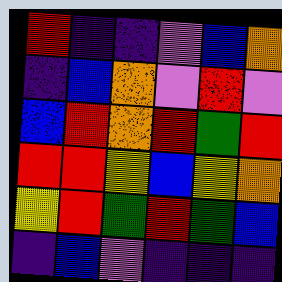[["red", "indigo", "indigo", "violet", "blue", "orange"], ["indigo", "blue", "orange", "violet", "red", "violet"], ["blue", "red", "orange", "red", "green", "red"], ["red", "red", "yellow", "blue", "yellow", "orange"], ["yellow", "red", "green", "red", "green", "blue"], ["indigo", "blue", "violet", "indigo", "indigo", "indigo"]]